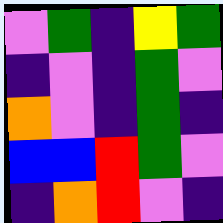[["violet", "green", "indigo", "yellow", "green"], ["indigo", "violet", "indigo", "green", "violet"], ["orange", "violet", "indigo", "green", "indigo"], ["blue", "blue", "red", "green", "violet"], ["indigo", "orange", "red", "violet", "indigo"]]